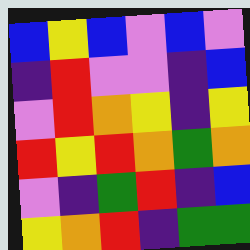[["blue", "yellow", "blue", "violet", "blue", "violet"], ["indigo", "red", "violet", "violet", "indigo", "blue"], ["violet", "red", "orange", "yellow", "indigo", "yellow"], ["red", "yellow", "red", "orange", "green", "orange"], ["violet", "indigo", "green", "red", "indigo", "blue"], ["yellow", "orange", "red", "indigo", "green", "green"]]